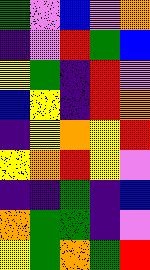[["green", "violet", "blue", "violet", "orange"], ["indigo", "violet", "red", "green", "blue"], ["yellow", "green", "indigo", "red", "violet"], ["blue", "yellow", "indigo", "red", "orange"], ["indigo", "yellow", "orange", "yellow", "red"], ["yellow", "orange", "red", "yellow", "violet"], ["indigo", "indigo", "green", "indigo", "blue"], ["orange", "green", "green", "indigo", "violet"], ["yellow", "green", "orange", "green", "red"]]